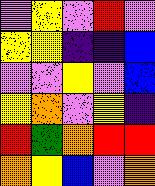[["violet", "yellow", "violet", "red", "violet"], ["yellow", "yellow", "indigo", "indigo", "blue"], ["violet", "violet", "yellow", "violet", "blue"], ["yellow", "orange", "violet", "yellow", "indigo"], ["red", "green", "orange", "red", "red"], ["orange", "yellow", "blue", "violet", "orange"]]